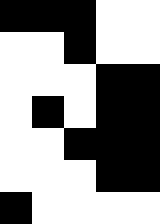[["black", "black", "black", "white", "white"], ["white", "white", "black", "white", "white"], ["white", "white", "white", "black", "black"], ["white", "black", "white", "black", "black"], ["white", "white", "black", "black", "black"], ["white", "white", "white", "black", "black"], ["black", "white", "white", "white", "white"]]